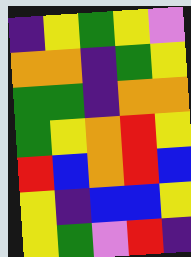[["indigo", "yellow", "green", "yellow", "violet"], ["orange", "orange", "indigo", "green", "yellow"], ["green", "green", "indigo", "orange", "orange"], ["green", "yellow", "orange", "red", "yellow"], ["red", "blue", "orange", "red", "blue"], ["yellow", "indigo", "blue", "blue", "yellow"], ["yellow", "green", "violet", "red", "indigo"]]